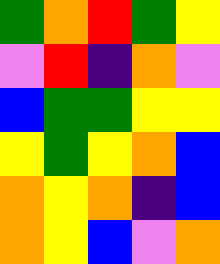[["green", "orange", "red", "green", "yellow"], ["violet", "red", "indigo", "orange", "violet"], ["blue", "green", "green", "yellow", "yellow"], ["yellow", "green", "yellow", "orange", "blue"], ["orange", "yellow", "orange", "indigo", "blue"], ["orange", "yellow", "blue", "violet", "orange"]]